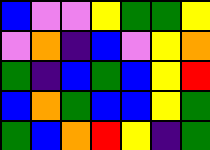[["blue", "violet", "violet", "yellow", "green", "green", "yellow"], ["violet", "orange", "indigo", "blue", "violet", "yellow", "orange"], ["green", "indigo", "blue", "green", "blue", "yellow", "red"], ["blue", "orange", "green", "blue", "blue", "yellow", "green"], ["green", "blue", "orange", "red", "yellow", "indigo", "green"]]